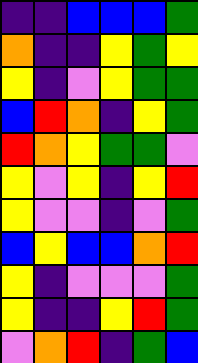[["indigo", "indigo", "blue", "blue", "blue", "green"], ["orange", "indigo", "indigo", "yellow", "green", "yellow"], ["yellow", "indigo", "violet", "yellow", "green", "green"], ["blue", "red", "orange", "indigo", "yellow", "green"], ["red", "orange", "yellow", "green", "green", "violet"], ["yellow", "violet", "yellow", "indigo", "yellow", "red"], ["yellow", "violet", "violet", "indigo", "violet", "green"], ["blue", "yellow", "blue", "blue", "orange", "red"], ["yellow", "indigo", "violet", "violet", "violet", "green"], ["yellow", "indigo", "indigo", "yellow", "red", "green"], ["violet", "orange", "red", "indigo", "green", "blue"]]